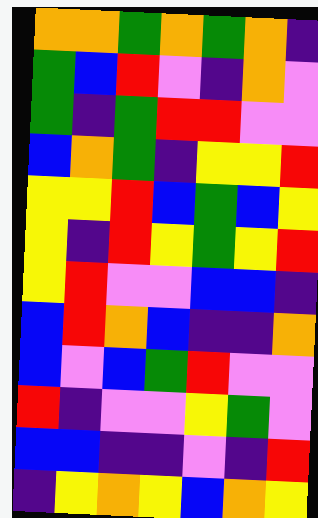[["orange", "orange", "green", "orange", "green", "orange", "indigo"], ["green", "blue", "red", "violet", "indigo", "orange", "violet"], ["green", "indigo", "green", "red", "red", "violet", "violet"], ["blue", "orange", "green", "indigo", "yellow", "yellow", "red"], ["yellow", "yellow", "red", "blue", "green", "blue", "yellow"], ["yellow", "indigo", "red", "yellow", "green", "yellow", "red"], ["yellow", "red", "violet", "violet", "blue", "blue", "indigo"], ["blue", "red", "orange", "blue", "indigo", "indigo", "orange"], ["blue", "violet", "blue", "green", "red", "violet", "violet"], ["red", "indigo", "violet", "violet", "yellow", "green", "violet"], ["blue", "blue", "indigo", "indigo", "violet", "indigo", "red"], ["indigo", "yellow", "orange", "yellow", "blue", "orange", "yellow"]]